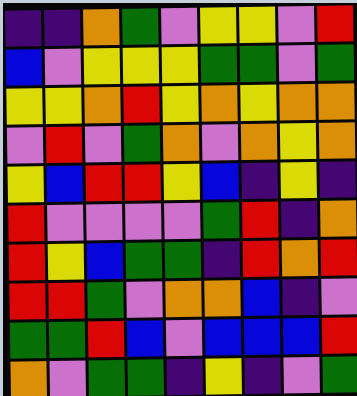[["indigo", "indigo", "orange", "green", "violet", "yellow", "yellow", "violet", "red"], ["blue", "violet", "yellow", "yellow", "yellow", "green", "green", "violet", "green"], ["yellow", "yellow", "orange", "red", "yellow", "orange", "yellow", "orange", "orange"], ["violet", "red", "violet", "green", "orange", "violet", "orange", "yellow", "orange"], ["yellow", "blue", "red", "red", "yellow", "blue", "indigo", "yellow", "indigo"], ["red", "violet", "violet", "violet", "violet", "green", "red", "indigo", "orange"], ["red", "yellow", "blue", "green", "green", "indigo", "red", "orange", "red"], ["red", "red", "green", "violet", "orange", "orange", "blue", "indigo", "violet"], ["green", "green", "red", "blue", "violet", "blue", "blue", "blue", "red"], ["orange", "violet", "green", "green", "indigo", "yellow", "indigo", "violet", "green"]]